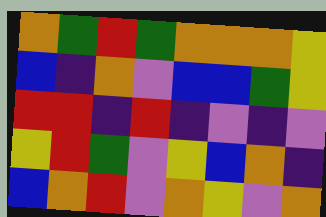[["orange", "green", "red", "green", "orange", "orange", "orange", "yellow"], ["blue", "indigo", "orange", "violet", "blue", "blue", "green", "yellow"], ["red", "red", "indigo", "red", "indigo", "violet", "indigo", "violet"], ["yellow", "red", "green", "violet", "yellow", "blue", "orange", "indigo"], ["blue", "orange", "red", "violet", "orange", "yellow", "violet", "orange"]]